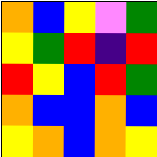[["orange", "blue", "yellow", "violet", "green"], ["yellow", "green", "red", "indigo", "red"], ["red", "yellow", "blue", "red", "green"], ["orange", "blue", "blue", "orange", "blue"], ["yellow", "orange", "blue", "orange", "yellow"]]